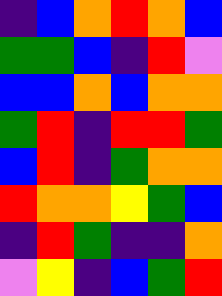[["indigo", "blue", "orange", "red", "orange", "blue"], ["green", "green", "blue", "indigo", "red", "violet"], ["blue", "blue", "orange", "blue", "orange", "orange"], ["green", "red", "indigo", "red", "red", "green"], ["blue", "red", "indigo", "green", "orange", "orange"], ["red", "orange", "orange", "yellow", "green", "blue"], ["indigo", "red", "green", "indigo", "indigo", "orange"], ["violet", "yellow", "indigo", "blue", "green", "red"]]